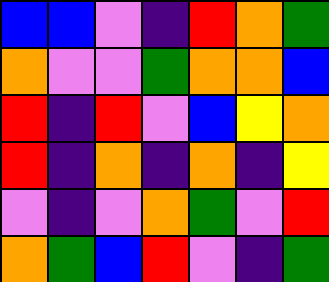[["blue", "blue", "violet", "indigo", "red", "orange", "green"], ["orange", "violet", "violet", "green", "orange", "orange", "blue"], ["red", "indigo", "red", "violet", "blue", "yellow", "orange"], ["red", "indigo", "orange", "indigo", "orange", "indigo", "yellow"], ["violet", "indigo", "violet", "orange", "green", "violet", "red"], ["orange", "green", "blue", "red", "violet", "indigo", "green"]]